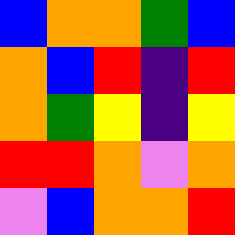[["blue", "orange", "orange", "green", "blue"], ["orange", "blue", "red", "indigo", "red"], ["orange", "green", "yellow", "indigo", "yellow"], ["red", "red", "orange", "violet", "orange"], ["violet", "blue", "orange", "orange", "red"]]